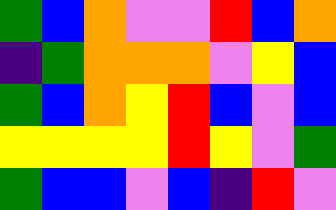[["green", "blue", "orange", "violet", "violet", "red", "blue", "orange"], ["indigo", "green", "orange", "orange", "orange", "violet", "yellow", "blue"], ["green", "blue", "orange", "yellow", "red", "blue", "violet", "blue"], ["yellow", "yellow", "yellow", "yellow", "red", "yellow", "violet", "green"], ["green", "blue", "blue", "violet", "blue", "indigo", "red", "violet"]]